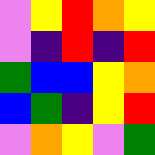[["violet", "yellow", "red", "orange", "yellow"], ["violet", "indigo", "red", "indigo", "red"], ["green", "blue", "blue", "yellow", "orange"], ["blue", "green", "indigo", "yellow", "red"], ["violet", "orange", "yellow", "violet", "green"]]